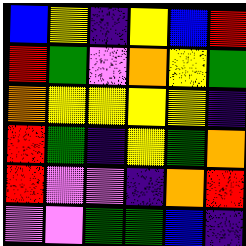[["blue", "yellow", "indigo", "yellow", "blue", "red"], ["red", "green", "violet", "orange", "yellow", "green"], ["orange", "yellow", "yellow", "yellow", "yellow", "indigo"], ["red", "green", "indigo", "yellow", "green", "orange"], ["red", "violet", "violet", "indigo", "orange", "red"], ["violet", "violet", "green", "green", "blue", "indigo"]]